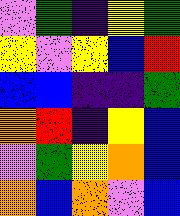[["violet", "green", "indigo", "yellow", "green"], ["yellow", "violet", "yellow", "blue", "red"], ["blue", "blue", "indigo", "indigo", "green"], ["orange", "red", "indigo", "yellow", "blue"], ["violet", "green", "yellow", "orange", "blue"], ["orange", "blue", "orange", "violet", "blue"]]